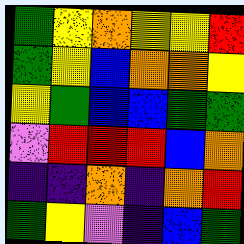[["green", "yellow", "orange", "yellow", "yellow", "red"], ["green", "yellow", "blue", "orange", "orange", "yellow"], ["yellow", "green", "blue", "blue", "green", "green"], ["violet", "red", "red", "red", "blue", "orange"], ["indigo", "indigo", "orange", "indigo", "orange", "red"], ["green", "yellow", "violet", "indigo", "blue", "green"]]